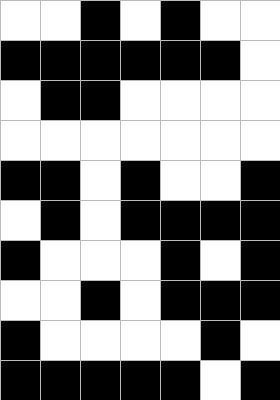[["white", "white", "black", "white", "black", "white", "white"], ["black", "black", "black", "black", "black", "black", "white"], ["white", "black", "black", "white", "white", "white", "white"], ["white", "white", "white", "white", "white", "white", "white"], ["black", "black", "white", "black", "white", "white", "black"], ["white", "black", "white", "black", "black", "black", "black"], ["black", "white", "white", "white", "black", "white", "black"], ["white", "white", "black", "white", "black", "black", "black"], ["black", "white", "white", "white", "white", "black", "white"], ["black", "black", "black", "black", "black", "white", "black"]]